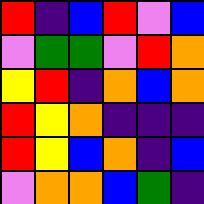[["red", "indigo", "blue", "red", "violet", "blue"], ["violet", "green", "green", "violet", "red", "orange"], ["yellow", "red", "indigo", "orange", "blue", "orange"], ["red", "yellow", "orange", "indigo", "indigo", "indigo"], ["red", "yellow", "blue", "orange", "indigo", "blue"], ["violet", "orange", "orange", "blue", "green", "indigo"]]